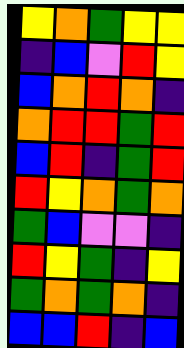[["yellow", "orange", "green", "yellow", "yellow"], ["indigo", "blue", "violet", "red", "yellow"], ["blue", "orange", "red", "orange", "indigo"], ["orange", "red", "red", "green", "red"], ["blue", "red", "indigo", "green", "red"], ["red", "yellow", "orange", "green", "orange"], ["green", "blue", "violet", "violet", "indigo"], ["red", "yellow", "green", "indigo", "yellow"], ["green", "orange", "green", "orange", "indigo"], ["blue", "blue", "red", "indigo", "blue"]]